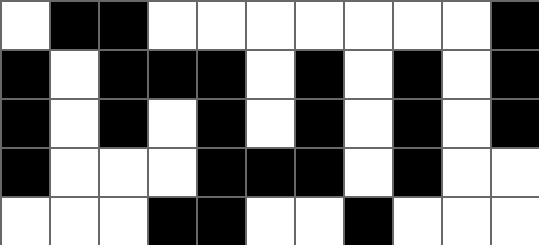[["white", "black", "black", "white", "white", "white", "white", "white", "white", "white", "black"], ["black", "white", "black", "black", "black", "white", "black", "white", "black", "white", "black"], ["black", "white", "black", "white", "black", "white", "black", "white", "black", "white", "black"], ["black", "white", "white", "white", "black", "black", "black", "white", "black", "white", "white"], ["white", "white", "white", "black", "black", "white", "white", "black", "white", "white", "white"]]